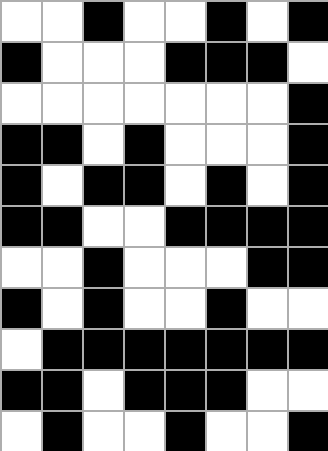[["white", "white", "black", "white", "white", "black", "white", "black"], ["black", "white", "white", "white", "black", "black", "black", "white"], ["white", "white", "white", "white", "white", "white", "white", "black"], ["black", "black", "white", "black", "white", "white", "white", "black"], ["black", "white", "black", "black", "white", "black", "white", "black"], ["black", "black", "white", "white", "black", "black", "black", "black"], ["white", "white", "black", "white", "white", "white", "black", "black"], ["black", "white", "black", "white", "white", "black", "white", "white"], ["white", "black", "black", "black", "black", "black", "black", "black"], ["black", "black", "white", "black", "black", "black", "white", "white"], ["white", "black", "white", "white", "black", "white", "white", "black"]]